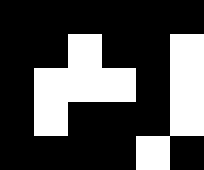[["black", "black", "black", "black", "black", "black"], ["black", "black", "white", "black", "black", "white"], ["black", "white", "white", "white", "black", "white"], ["black", "white", "black", "black", "black", "white"], ["black", "black", "black", "black", "white", "black"]]